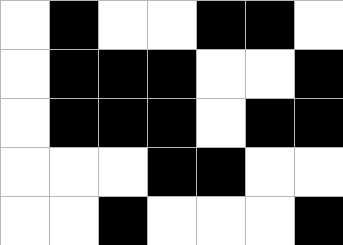[["white", "black", "white", "white", "black", "black", "white"], ["white", "black", "black", "black", "white", "white", "black"], ["white", "black", "black", "black", "white", "black", "black"], ["white", "white", "white", "black", "black", "white", "white"], ["white", "white", "black", "white", "white", "white", "black"]]